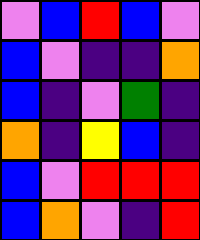[["violet", "blue", "red", "blue", "violet"], ["blue", "violet", "indigo", "indigo", "orange"], ["blue", "indigo", "violet", "green", "indigo"], ["orange", "indigo", "yellow", "blue", "indigo"], ["blue", "violet", "red", "red", "red"], ["blue", "orange", "violet", "indigo", "red"]]